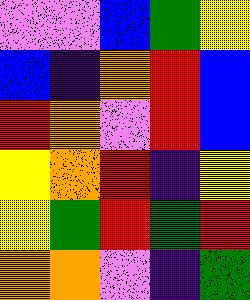[["violet", "violet", "blue", "green", "yellow"], ["blue", "indigo", "orange", "red", "blue"], ["red", "orange", "violet", "red", "blue"], ["yellow", "orange", "red", "indigo", "yellow"], ["yellow", "green", "red", "green", "red"], ["orange", "orange", "violet", "indigo", "green"]]